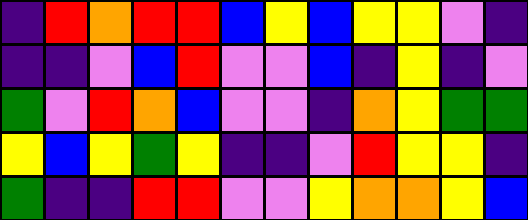[["indigo", "red", "orange", "red", "red", "blue", "yellow", "blue", "yellow", "yellow", "violet", "indigo"], ["indigo", "indigo", "violet", "blue", "red", "violet", "violet", "blue", "indigo", "yellow", "indigo", "violet"], ["green", "violet", "red", "orange", "blue", "violet", "violet", "indigo", "orange", "yellow", "green", "green"], ["yellow", "blue", "yellow", "green", "yellow", "indigo", "indigo", "violet", "red", "yellow", "yellow", "indigo"], ["green", "indigo", "indigo", "red", "red", "violet", "violet", "yellow", "orange", "orange", "yellow", "blue"]]